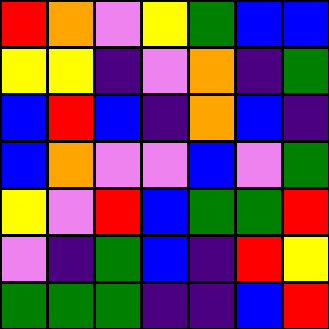[["red", "orange", "violet", "yellow", "green", "blue", "blue"], ["yellow", "yellow", "indigo", "violet", "orange", "indigo", "green"], ["blue", "red", "blue", "indigo", "orange", "blue", "indigo"], ["blue", "orange", "violet", "violet", "blue", "violet", "green"], ["yellow", "violet", "red", "blue", "green", "green", "red"], ["violet", "indigo", "green", "blue", "indigo", "red", "yellow"], ["green", "green", "green", "indigo", "indigo", "blue", "red"]]